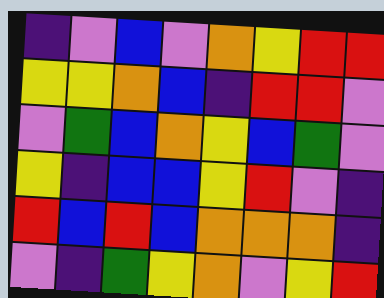[["indigo", "violet", "blue", "violet", "orange", "yellow", "red", "red"], ["yellow", "yellow", "orange", "blue", "indigo", "red", "red", "violet"], ["violet", "green", "blue", "orange", "yellow", "blue", "green", "violet"], ["yellow", "indigo", "blue", "blue", "yellow", "red", "violet", "indigo"], ["red", "blue", "red", "blue", "orange", "orange", "orange", "indigo"], ["violet", "indigo", "green", "yellow", "orange", "violet", "yellow", "red"]]